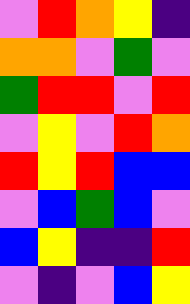[["violet", "red", "orange", "yellow", "indigo"], ["orange", "orange", "violet", "green", "violet"], ["green", "red", "red", "violet", "red"], ["violet", "yellow", "violet", "red", "orange"], ["red", "yellow", "red", "blue", "blue"], ["violet", "blue", "green", "blue", "violet"], ["blue", "yellow", "indigo", "indigo", "red"], ["violet", "indigo", "violet", "blue", "yellow"]]